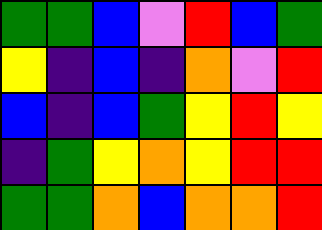[["green", "green", "blue", "violet", "red", "blue", "green"], ["yellow", "indigo", "blue", "indigo", "orange", "violet", "red"], ["blue", "indigo", "blue", "green", "yellow", "red", "yellow"], ["indigo", "green", "yellow", "orange", "yellow", "red", "red"], ["green", "green", "orange", "blue", "orange", "orange", "red"]]